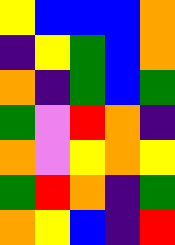[["yellow", "blue", "blue", "blue", "orange"], ["indigo", "yellow", "green", "blue", "orange"], ["orange", "indigo", "green", "blue", "green"], ["green", "violet", "red", "orange", "indigo"], ["orange", "violet", "yellow", "orange", "yellow"], ["green", "red", "orange", "indigo", "green"], ["orange", "yellow", "blue", "indigo", "red"]]